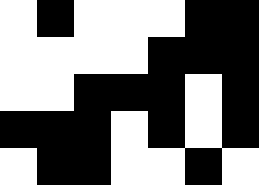[["white", "black", "white", "white", "white", "black", "black"], ["white", "white", "white", "white", "black", "black", "black"], ["white", "white", "black", "black", "black", "white", "black"], ["black", "black", "black", "white", "black", "white", "black"], ["white", "black", "black", "white", "white", "black", "white"]]